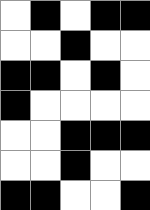[["white", "black", "white", "black", "black"], ["white", "white", "black", "white", "white"], ["black", "black", "white", "black", "white"], ["black", "white", "white", "white", "white"], ["white", "white", "black", "black", "black"], ["white", "white", "black", "white", "white"], ["black", "black", "white", "white", "black"]]